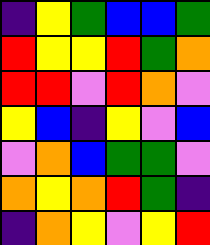[["indigo", "yellow", "green", "blue", "blue", "green"], ["red", "yellow", "yellow", "red", "green", "orange"], ["red", "red", "violet", "red", "orange", "violet"], ["yellow", "blue", "indigo", "yellow", "violet", "blue"], ["violet", "orange", "blue", "green", "green", "violet"], ["orange", "yellow", "orange", "red", "green", "indigo"], ["indigo", "orange", "yellow", "violet", "yellow", "red"]]